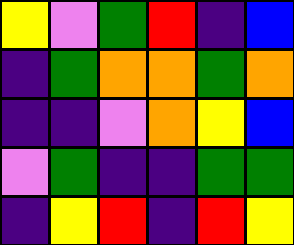[["yellow", "violet", "green", "red", "indigo", "blue"], ["indigo", "green", "orange", "orange", "green", "orange"], ["indigo", "indigo", "violet", "orange", "yellow", "blue"], ["violet", "green", "indigo", "indigo", "green", "green"], ["indigo", "yellow", "red", "indigo", "red", "yellow"]]